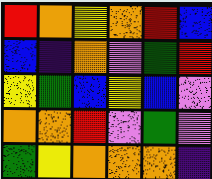[["red", "orange", "yellow", "orange", "red", "blue"], ["blue", "indigo", "orange", "violet", "green", "red"], ["yellow", "green", "blue", "yellow", "blue", "violet"], ["orange", "orange", "red", "violet", "green", "violet"], ["green", "yellow", "orange", "orange", "orange", "indigo"]]